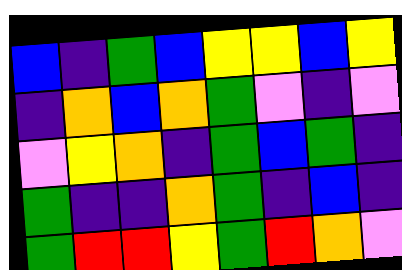[["blue", "indigo", "green", "blue", "yellow", "yellow", "blue", "yellow"], ["indigo", "orange", "blue", "orange", "green", "violet", "indigo", "violet"], ["violet", "yellow", "orange", "indigo", "green", "blue", "green", "indigo"], ["green", "indigo", "indigo", "orange", "green", "indigo", "blue", "indigo"], ["green", "red", "red", "yellow", "green", "red", "orange", "violet"]]